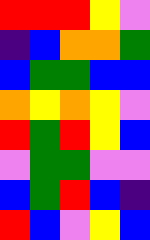[["red", "red", "red", "yellow", "violet"], ["indigo", "blue", "orange", "orange", "green"], ["blue", "green", "green", "blue", "blue"], ["orange", "yellow", "orange", "yellow", "violet"], ["red", "green", "red", "yellow", "blue"], ["violet", "green", "green", "violet", "violet"], ["blue", "green", "red", "blue", "indigo"], ["red", "blue", "violet", "yellow", "blue"]]